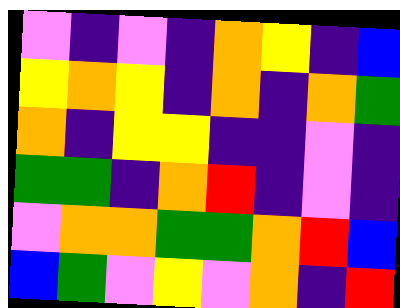[["violet", "indigo", "violet", "indigo", "orange", "yellow", "indigo", "blue"], ["yellow", "orange", "yellow", "indigo", "orange", "indigo", "orange", "green"], ["orange", "indigo", "yellow", "yellow", "indigo", "indigo", "violet", "indigo"], ["green", "green", "indigo", "orange", "red", "indigo", "violet", "indigo"], ["violet", "orange", "orange", "green", "green", "orange", "red", "blue"], ["blue", "green", "violet", "yellow", "violet", "orange", "indigo", "red"]]